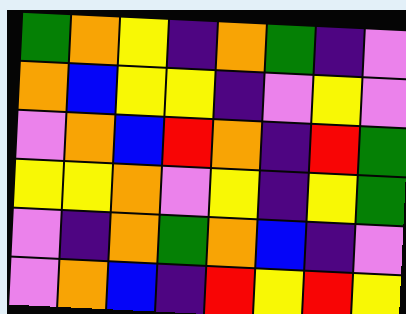[["green", "orange", "yellow", "indigo", "orange", "green", "indigo", "violet"], ["orange", "blue", "yellow", "yellow", "indigo", "violet", "yellow", "violet"], ["violet", "orange", "blue", "red", "orange", "indigo", "red", "green"], ["yellow", "yellow", "orange", "violet", "yellow", "indigo", "yellow", "green"], ["violet", "indigo", "orange", "green", "orange", "blue", "indigo", "violet"], ["violet", "orange", "blue", "indigo", "red", "yellow", "red", "yellow"]]